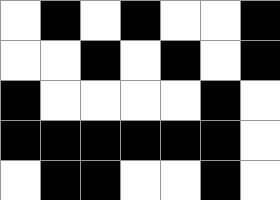[["white", "black", "white", "black", "white", "white", "black"], ["white", "white", "black", "white", "black", "white", "black"], ["black", "white", "white", "white", "white", "black", "white"], ["black", "black", "black", "black", "black", "black", "white"], ["white", "black", "black", "white", "white", "black", "white"]]